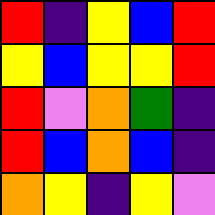[["red", "indigo", "yellow", "blue", "red"], ["yellow", "blue", "yellow", "yellow", "red"], ["red", "violet", "orange", "green", "indigo"], ["red", "blue", "orange", "blue", "indigo"], ["orange", "yellow", "indigo", "yellow", "violet"]]